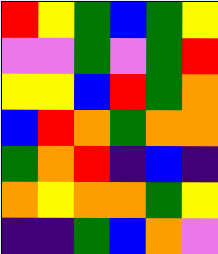[["red", "yellow", "green", "blue", "green", "yellow"], ["violet", "violet", "green", "violet", "green", "red"], ["yellow", "yellow", "blue", "red", "green", "orange"], ["blue", "red", "orange", "green", "orange", "orange"], ["green", "orange", "red", "indigo", "blue", "indigo"], ["orange", "yellow", "orange", "orange", "green", "yellow"], ["indigo", "indigo", "green", "blue", "orange", "violet"]]